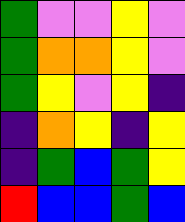[["green", "violet", "violet", "yellow", "violet"], ["green", "orange", "orange", "yellow", "violet"], ["green", "yellow", "violet", "yellow", "indigo"], ["indigo", "orange", "yellow", "indigo", "yellow"], ["indigo", "green", "blue", "green", "yellow"], ["red", "blue", "blue", "green", "blue"]]